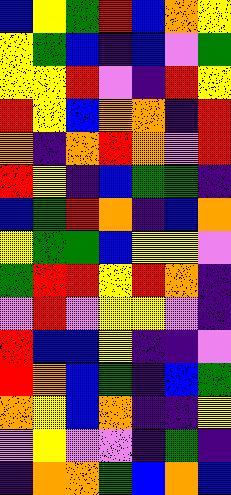[["blue", "yellow", "green", "red", "blue", "orange", "yellow"], ["yellow", "green", "blue", "indigo", "blue", "violet", "green"], ["yellow", "yellow", "red", "violet", "indigo", "red", "yellow"], ["red", "yellow", "blue", "orange", "orange", "indigo", "red"], ["orange", "indigo", "orange", "red", "orange", "violet", "red"], ["red", "yellow", "indigo", "blue", "green", "green", "indigo"], ["blue", "green", "red", "orange", "indigo", "blue", "orange"], ["yellow", "green", "green", "blue", "yellow", "yellow", "violet"], ["green", "red", "red", "yellow", "red", "orange", "indigo"], ["violet", "red", "violet", "yellow", "yellow", "violet", "indigo"], ["red", "blue", "blue", "yellow", "indigo", "indigo", "violet"], ["red", "orange", "blue", "green", "indigo", "blue", "green"], ["orange", "yellow", "blue", "orange", "indigo", "indigo", "yellow"], ["violet", "yellow", "violet", "violet", "indigo", "green", "indigo"], ["indigo", "orange", "orange", "green", "blue", "orange", "blue"]]